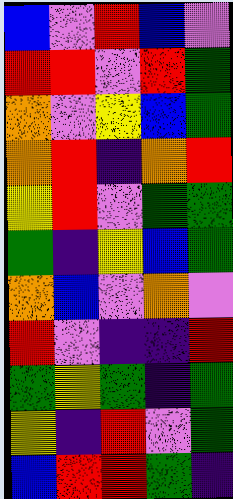[["blue", "violet", "red", "blue", "violet"], ["red", "red", "violet", "red", "green"], ["orange", "violet", "yellow", "blue", "green"], ["orange", "red", "indigo", "orange", "red"], ["yellow", "red", "violet", "green", "green"], ["green", "indigo", "yellow", "blue", "green"], ["orange", "blue", "violet", "orange", "violet"], ["red", "violet", "indigo", "indigo", "red"], ["green", "yellow", "green", "indigo", "green"], ["yellow", "indigo", "red", "violet", "green"], ["blue", "red", "red", "green", "indigo"]]